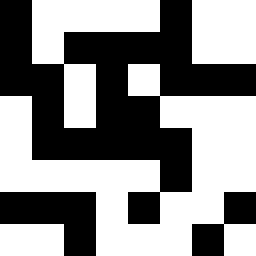[["black", "white", "white", "white", "white", "black", "white", "white"], ["black", "white", "black", "black", "black", "black", "white", "white"], ["black", "black", "white", "black", "white", "black", "black", "black"], ["white", "black", "white", "black", "black", "white", "white", "white"], ["white", "black", "black", "black", "black", "black", "white", "white"], ["white", "white", "white", "white", "white", "black", "white", "white"], ["black", "black", "black", "white", "black", "white", "white", "black"], ["white", "white", "black", "white", "white", "white", "black", "white"]]